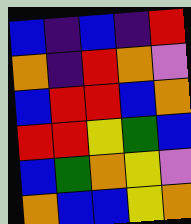[["blue", "indigo", "blue", "indigo", "red"], ["orange", "indigo", "red", "orange", "violet"], ["blue", "red", "red", "blue", "orange"], ["red", "red", "yellow", "green", "blue"], ["blue", "green", "orange", "yellow", "violet"], ["orange", "blue", "blue", "yellow", "orange"]]